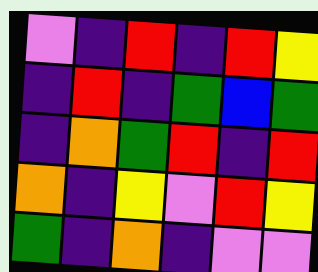[["violet", "indigo", "red", "indigo", "red", "yellow"], ["indigo", "red", "indigo", "green", "blue", "green"], ["indigo", "orange", "green", "red", "indigo", "red"], ["orange", "indigo", "yellow", "violet", "red", "yellow"], ["green", "indigo", "orange", "indigo", "violet", "violet"]]